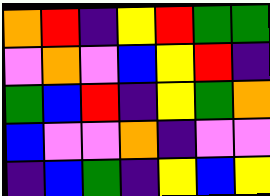[["orange", "red", "indigo", "yellow", "red", "green", "green"], ["violet", "orange", "violet", "blue", "yellow", "red", "indigo"], ["green", "blue", "red", "indigo", "yellow", "green", "orange"], ["blue", "violet", "violet", "orange", "indigo", "violet", "violet"], ["indigo", "blue", "green", "indigo", "yellow", "blue", "yellow"]]